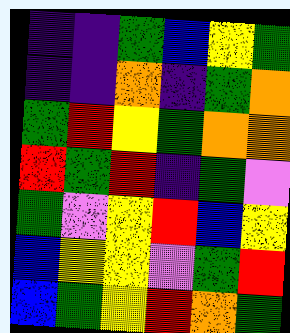[["indigo", "indigo", "green", "blue", "yellow", "green"], ["indigo", "indigo", "orange", "indigo", "green", "orange"], ["green", "red", "yellow", "green", "orange", "orange"], ["red", "green", "red", "indigo", "green", "violet"], ["green", "violet", "yellow", "red", "blue", "yellow"], ["blue", "yellow", "yellow", "violet", "green", "red"], ["blue", "green", "yellow", "red", "orange", "green"]]